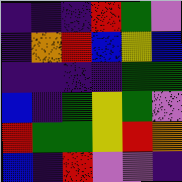[["indigo", "indigo", "indigo", "red", "green", "violet"], ["indigo", "orange", "red", "blue", "yellow", "blue"], ["indigo", "indigo", "indigo", "indigo", "green", "green"], ["blue", "indigo", "green", "yellow", "green", "violet"], ["red", "green", "green", "yellow", "red", "orange"], ["blue", "indigo", "red", "violet", "violet", "indigo"]]